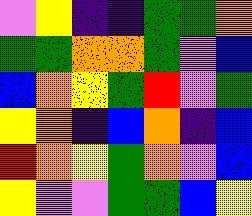[["violet", "yellow", "indigo", "indigo", "green", "green", "orange"], ["green", "green", "orange", "orange", "green", "violet", "blue"], ["blue", "orange", "yellow", "green", "red", "violet", "green"], ["yellow", "orange", "indigo", "blue", "orange", "indigo", "blue"], ["red", "orange", "yellow", "green", "orange", "violet", "blue"], ["yellow", "violet", "violet", "green", "green", "blue", "yellow"]]